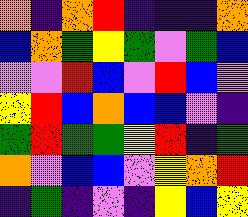[["orange", "indigo", "orange", "red", "indigo", "indigo", "indigo", "orange"], ["blue", "orange", "green", "yellow", "green", "violet", "green", "blue"], ["violet", "violet", "red", "blue", "violet", "red", "blue", "violet"], ["yellow", "red", "blue", "orange", "blue", "blue", "violet", "indigo"], ["green", "red", "green", "green", "yellow", "red", "indigo", "green"], ["orange", "violet", "blue", "blue", "violet", "yellow", "orange", "red"], ["indigo", "green", "indigo", "violet", "indigo", "yellow", "blue", "yellow"]]